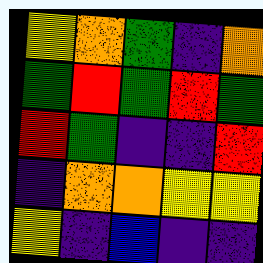[["yellow", "orange", "green", "indigo", "orange"], ["green", "red", "green", "red", "green"], ["red", "green", "indigo", "indigo", "red"], ["indigo", "orange", "orange", "yellow", "yellow"], ["yellow", "indigo", "blue", "indigo", "indigo"]]